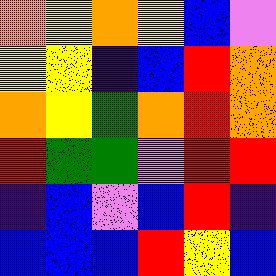[["orange", "yellow", "orange", "yellow", "blue", "violet"], ["yellow", "yellow", "indigo", "blue", "red", "orange"], ["orange", "yellow", "green", "orange", "red", "orange"], ["red", "green", "green", "violet", "red", "red"], ["indigo", "blue", "violet", "blue", "red", "indigo"], ["blue", "blue", "blue", "red", "yellow", "blue"]]